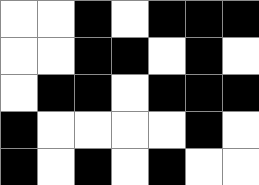[["white", "white", "black", "white", "black", "black", "black"], ["white", "white", "black", "black", "white", "black", "white"], ["white", "black", "black", "white", "black", "black", "black"], ["black", "white", "white", "white", "white", "black", "white"], ["black", "white", "black", "white", "black", "white", "white"]]